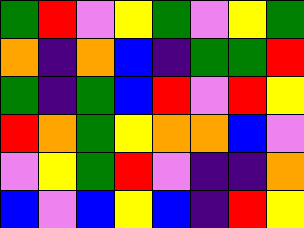[["green", "red", "violet", "yellow", "green", "violet", "yellow", "green"], ["orange", "indigo", "orange", "blue", "indigo", "green", "green", "red"], ["green", "indigo", "green", "blue", "red", "violet", "red", "yellow"], ["red", "orange", "green", "yellow", "orange", "orange", "blue", "violet"], ["violet", "yellow", "green", "red", "violet", "indigo", "indigo", "orange"], ["blue", "violet", "blue", "yellow", "blue", "indigo", "red", "yellow"]]